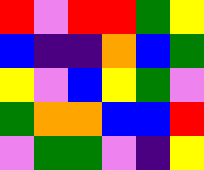[["red", "violet", "red", "red", "green", "yellow"], ["blue", "indigo", "indigo", "orange", "blue", "green"], ["yellow", "violet", "blue", "yellow", "green", "violet"], ["green", "orange", "orange", "blue", "blue", "red"], ["violet", "green", "green", "violet", "indigo", "yellow"]]